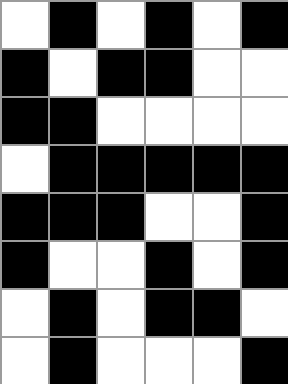[["white", "black", "white", "black", "white", "black"], ["black", "white", "black", "black", "white", "white"], ["black", "black", "white", "white", "white", "white"], ["white", "black", "black", "black", "black", "black"], ["black", "black", "black", "white", "white", "black"], ["black", "white", "white", "black", "white", "black"], ["white", "black", "white", "black", "black", "white"], ["white", "black", "white", "white", "white", "black"]]